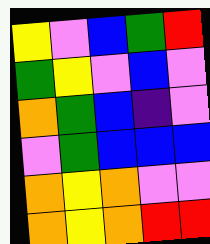[["yellow", "violet", "blue", "green", "red"], ["green", "yellow", "violet", "blue", "violet"], ["orange", "green", "blue", "indigo", "violet"], ["violet", "green", "blue", "blue", "blue"], ["orange", "yellow", "orange", "violet", "violet"], ["orange", "yellow", "orange", "red", "red"]]